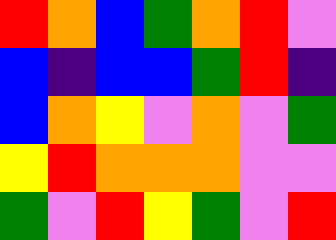[["red", "orange", "blue", "green", "orange", "red", "violet"], ["blue", "indigo", "blue", "blue", "green", "red", "indigo"], ["blue", "orange", "yellow", "violet", "orange", "violet", "green"], ["yellow", "red", "orange", "orange", "orange", "violet", "violet"], ["green", "violet", "red", "yellow", "green", "violet", "red"]]